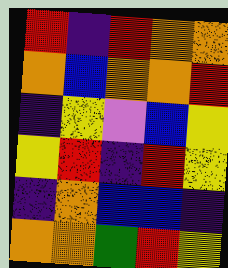[["red", "indigo", "red", "orange", "orange"], ["orange", "blue", "orange", "orange", "red"], ["indigo", "yellow", "violet", "blue", "yellow"], ["yellow", "red", "indigo", "red", "yellow"], ["indigo", "orange", "blue", "blue", "indigo"], ["orange", "orange", "green", "red", "yellow"]]